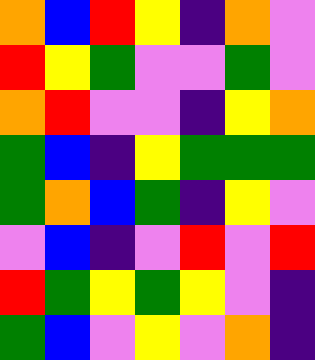[["orange", "blue", "red", "yellow", "indigo", "orange", "violet"], ["red", "yellow", "green", "violet", "violet", "green", "violet"], ["orange", "red", "violet", "violet", "indigo", "yellow", "orange"], ["green", "blue", "indigo", "yellow", "green", "green", "green"], ["green", "orange", "blue", "green", "indigo", "yellow", "violet"], ["violet", "blue", "indigo", "violet", "red", "violet", "red"], ["red", "green", "yellow", "green", "yellow", "violet", "indigo"], ["green", "blue", "violet", "yellow", "violet", "orange", "indigo"]]